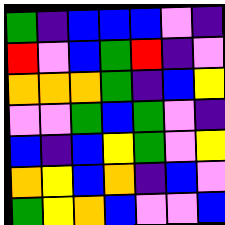[["green", "indigo", "blue", "blue", "blue", "violet", "indigo"], ["red", "violet", "blue", "green", "red", "indigo", "violet"], ["orange", "orange", "orange", "green", "indigo", "blue", "yellow"], ["violet", "violet", "green", "blue", "green", "violet", "indigo"], ["blue", "indigo", "blue", "yellow", "green", "violet", "yellow"], ["orange", "yellow", "blue", "orange", "indigo", "blue", "violet"], ["green", "yellow", "orange", "blue", "violet", "violet", "blue"]]